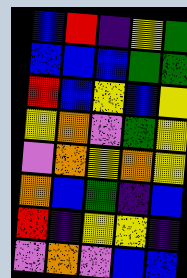[["blue", "red", "indigo", "yellow", "green"], ["blue", "blue", "blue", "green", "green"], ["red", "blue", "yellow", "blue", "yellow"], ["yellow", "orange", "violet", "green", "yellow"], ["violet", "orange", "yellow", "orange", "yellow"], ["orange", "blue", "green", "indigo", "blue"], ["red", "indigo", "yellow", "yellow", "indigo"], ["violet", "orange", "violet", "blue", "blue"]]